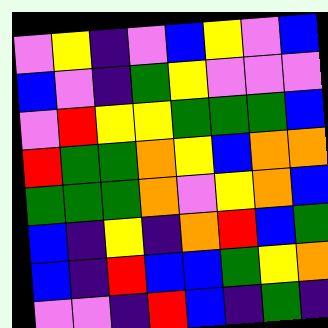[["violet", "yellow", "indigo", "violet", "blue", "yellow", "violet", "blue"], ["blue", "violet", "indigo", "green", "yellow", "violet", "violet", "violet"], ["violet", "red", "yellow", "yellow", "green", "green", "green", "blue"], ["red", "green", "green", "orange", "yellow", "blue", "orange", "orange"], ["green", "green", "green", "orange", "violet", "yellow", "orange", "blue"], ["blue", "indigo", "yellow", "indigo", "orange", "red", "blue", "green"], ["blue", "indigo", "red", "blue", "blue", "green", "yellow", "orange"], ["violet", "violet", "indigo", "red", "blue", "indigo", "green", "indigo"]]